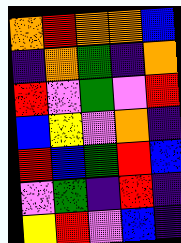[["orange", "red", "orange", "orange", "blue"], ["indigo", "orange", "green", "indigo", "orange"], ["red", "violet", "green", "violet", "red"], ["blue", "yellow", "violet", "orange", "indigo"], ["red", "blue", "green", "red", "blue"], ["violet", "green", "indigo", "red", "indigo"], ["yellow", "red", "violet", "blue", "indigo"]]